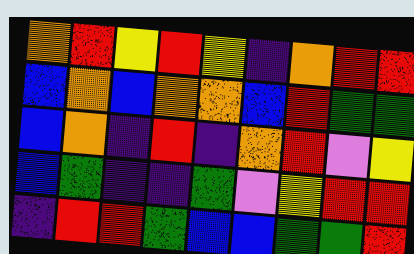[["orange", "red", "yellow", "red", "yellow", "indigo", "orange", "red", "red"], ["blue", "orange", "blue", "orange", "orange", "blue", "red", "green", "green"], ["blue", "orange", "indigo", "red", "indigo", "orange", "red", "violet", "yellow"], ["blue", "green", "indigo", "indigo", "green", "violet", "yellow", "red", "red"], ["indigo", "red", "red", "green", "blue", "blue", "green", "green", "red"]]